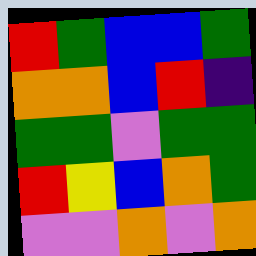[["red", "green", "blue", "blue", "green"], ["orange", "orange", "blue", "red", "indigo"], ["green", "green", "violet", "green", "green"], ["red", "yellow", "blue", "orange", "green"], ["violet", "violet", "orange", "violet", "orange"]]